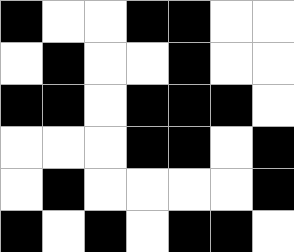[["black", "white", "white", "black", "black", "white", "white"], ["white", "black", "white", "white", "black", "white", "white"], ["black", "black", "white", "black", "black", "black", "white"], ["white", "white", "white", "black", "black", "white", "black"], ["white", "black", "white", "white", "white", "white", "black"], ["black", "white", "black", "white", "black", "black", "white"]]